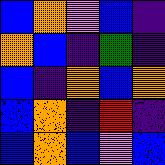[["blue", "orange", "violet", "blue", "indigo"], ["orange", "blue", "indigo", "green", "indigo"], ["blue", "indigo", "orange", "blue", "orange"], ["blue", "orange", "indigo", "red", "indigo"], ["blue", "orange", "blue", "violet", "blue"]]